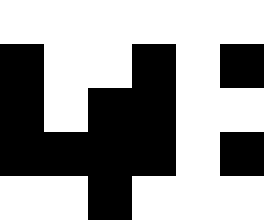[["white", "white", "white", "white", "white", "white"], ["black", "white", "white", "black", "white", "black"], ["black", "white", "black", "black", "white", "white"], ["black", "black", "black", "black", "white", "black"], ["white", "white", "black", "white", "white", "white"]]